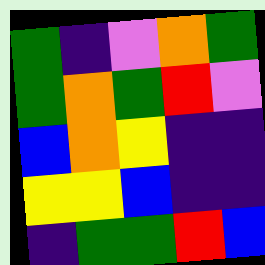[["green", "indigo", "violet", "orange", "green"], ["green", "orange", "green", "red", "violet"], ["blue", "orange", "yellow", "indigo", "indigo"], ["yellow", "yellow", "blue", "indigo", "indigo"], ["indigo", "green", "green", "red", "blue"]]